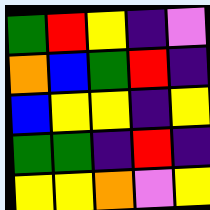[["green", "red", "yellow", "indigo", "violet"], ["orange", "blue", "green", "red", "indigo"], ["blue", "yellow", "yellow", "indigo", "yellow"], ["green", "green", "indigo", "red", "indigo"], ["yellow", "yellow", "orange", "violet", "yellow"]]